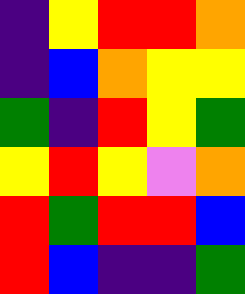[["indigo", "yellow", "red", "red", "orange"], ["indigo", "blue", "orange", "yellow", "yellow"], ["green", "indigo", "red", "yellow", "green"], ["yellow", "red", "yellow", "violet", "orange"], ["red", "green", "red", "red", "blue"], ["red", "blue", "indigo", "indigo", "green"]]